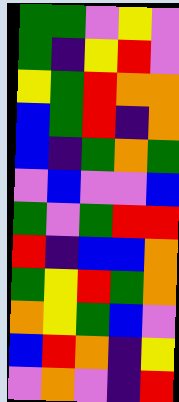[["green", "green", "violet", "yellow", "violet"], ["green", "indigo", "yellow", "red", "violet"], ["yellow", "green", "red", "orange", "orange"], ["blue", "green", "red", "indigo", "orange"], ["blue", "indigo", "green", "orange", "green"], ["violet", "blue", "violet", "violet", "blue"], ["green", "violet", "green", "red", "red"], ["red", "indigo", "blue", "blue", "orange"], ["green", "yellow", "red", "green", "orange"], ["orange", "yellow", "green", "blue", "violet"], ["blue", "red", "orange", "indigo", "yellow"], ["violet", "orange", "violet", "indigo", "red"]]